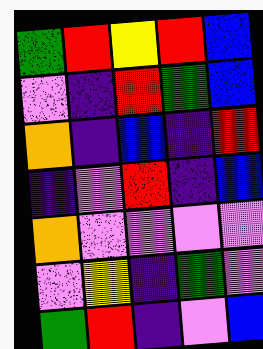[["green", "red", "yellow", "red", "blue"], ["violet", "indigo", "red", "green", "blue"], ["orange", "indigo", "blue", "indigo", "red"], ["indigo", "violet", "red", "indigo", "blue"], ["orange", "violet", "violet", "violet", "violet"], ["violet", "yellow", "indigo", "green", "violet"], ["green", "red", "indigo", "violet", "blue"]]